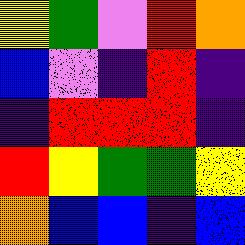[["yellow", "green", "violet", "red", "orange"], ["blue", "violet", "indigo", "red", "indigo"], ["indigo", "red", "red", "red", "indigo"], ["red", "yellow", "green", "green", "yellow"], ["orange", "blue", "blue", "indigo", "blue"]]